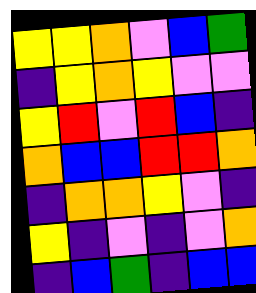[["yellow", "yellow", "orange", "violet", "blue", "green"], ["indigo", "yellow", "orange", "yellow", "violet", "violet"], ["yellow", "red", "violet", "red", "blue", "indigo"], ["orange", "blue", "blue", "red", "red", "orange"], ["indigo", "orange", "orange", "yellow", "violet", "indigo"], ["yellow", "indigo", "violet", "indigo", "violet", "orange"], ["indigo", "blue", "green", "indigo", "blue", "blue"]]